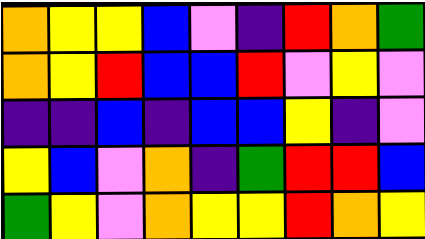[["orange", "yellow", "yellow", "blue", "violet", "indigo", "red", "orange", "green"], ["orange", "yellow", "red", "blue", "blue", "red", "violet", "yellow", "violet"], ["indigo", "indigo", "blue", "indigo", "blue", "blue", "yellow", "indigo", "violet"], ["yellow", "blue", "violet", "orange", "indigo", "green", "red", "red", "blue"], ["green", "yellow", "violet", "orange", "yellow", "yellow", "red", "orange", "yellow"]]